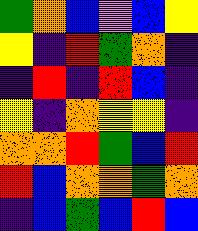[["green", "orange", "blue", "violet", "blue", "yellow"], ["yellow", "indigo", "red", "green", "orange", "indigo"], ["indigo", "red", "indigo", "red", "blue", "indigo"], ["yellow", "indigo", "orange", "yellow", "yellow", "indigo"], ["orange", "orange", "red", "green", "blue", "red"], ["red", "blue", "orange", "orange", "green", "orange"], ["indigo", "blue", "green", "blue", "red", "blue"]]